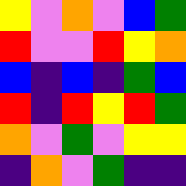[["yellow", "violet", "orange", "violet", "blue", "green"], ["red", "violet", "violet", "red", "yellow", "orange"], ["blue", "indigo", "blue", "indigo", "green", "blue"], ["red", "indigo", "red", "yellow", "red", "green"], ["orange", "violet", "green", "violet", "yellow", "yellow"], ["indigo", "orange", "violet", "green", "indigo", "indigo"]]